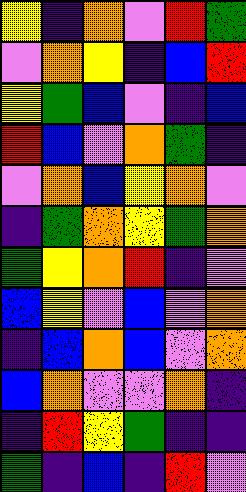[["yellow", "indigo", "orange", "violet", "red", "green"], ["violet", "orange", "yellow", "indigo", "blue", "red"], ["yellow", "green", "blue", "violet", "indigo", "blue"], ["red", "blue", "violet", "orange", "green", "indigo"], ["violet", "orange", "blue", "yellow", "orange", "violet"], ["indigo", "green", "orange", "yellow", "green", "orange"], ["green", "yellow", "orange", "red", "indigo", "violet"], ["blue", "yellow", "violet", "blue", "violet", "orange"], ["indigo", "blue", "orange", "blue", "violet", "orange"], ["blue", "orange", "violet", "violet", "orange", "indigo"], ["indigo", "red", "yellow", "green", "indigo", "indigo"], ["green", "indigo", "blue", "indigo", "red", "violet"]]